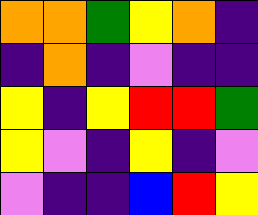[["orange", "orange", "green", "yellow", "orange", "indigo"], ["indigo", "orange", "indigo", "violet", "indigo", "indigo"], ["yellow", "indigo", "yellow", "red", "red", "green"], ["yellow", "violet", "indigo", "yellow", "indigo", "violet"], ["violet", "indigo", "indigo", "blue", "red", "yellow"]]